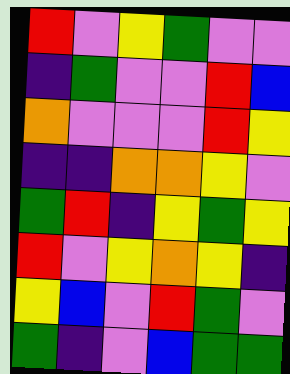[["red", "violet", "yellow", "green", "violet", "violet"], ["indigo", "green", "violet", "violet", "red", "blue"], ["orange", "violet", "violet", "violet", "red", "yellow"], ["indigo", "indigo", "orange", "orange", "yellow", "violet"], ["green", "red", "indigo", "yellow", "green", "yellow"], ["red", "violet", "yellow", "orange", "yellow", "indigo"], ["yellow", "blue", "violet", "red", "green", "violet"], ["green", "indigo", "violet", "blue", "green", "green"]]